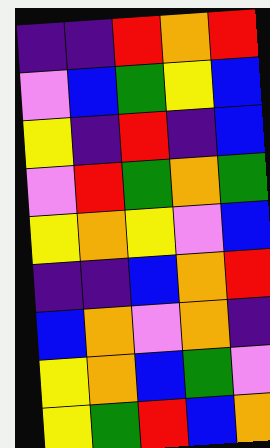[["indigo", "indigo", "red", "orange", "red"], ["violet", "blue", "green", "yellow", "blue"], ["yellow", "indigo", "red", "indigo", "blue"], ["violet", "red", "green", "orange", "green"], ["yellow", "orange", "yellow", "violet", "blue"], ["indigo", "indigo", "blue", "orange", "red"], ["blue", "orange", "violet", "orange", "indigo"], ["yellow", "orange", "blue", "green", "violet"], ["yellow", "green", "red", "blue", "orange"]]